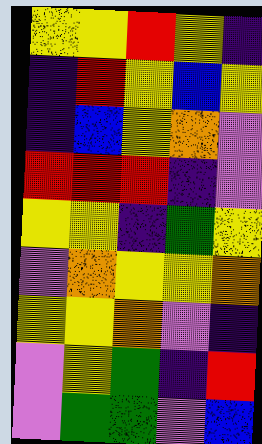[["yellow", "yellow", "red", "yellow", "indigo"], ["indigo", "red", "yellow", "blue", "yellow"], ["indigo", "blue", "yellow", "orange", "violet"], ["red", "red", "red", "indigo", "violet"], ["yellow", "yellow", "indigo", "green", "yellow"], ["violet", "orange", "yellow", "yellow", "orange"], ["yellow", "yellow", "orange", "violet", "indigo"], ["violet", "yellow", "green", "indigo", "red"], ["violet", "green", "green", "violet", "blue"]]